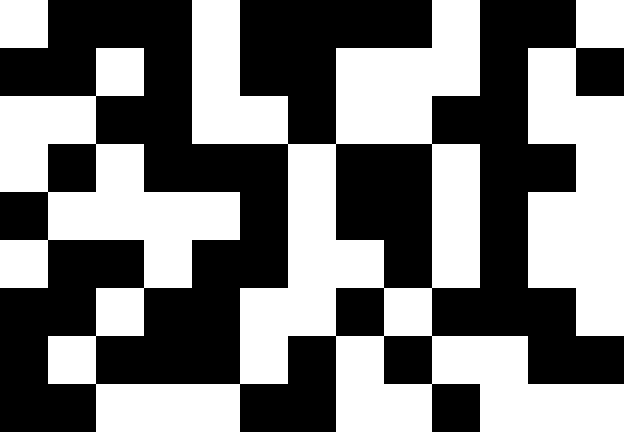[["white", "black", "black", "black", "white", "black", "black", "black", "black", "white", "black", "black", "white"], ["black", "black", "white", "black", "white", "black", "black", "white", "white", "white", "black", "white", "black"], ["white", "white", "black", "black", "white", "white", "black", "white", "white", "black", "black", "white", "white"], ["white", "black", "white", "black", "black", "black", "white", "black", "black", "white", "black", "black", "white"], ["black", "white", "white", "white", "white", "black", "white", "black", "black", "white", "black", "white", "white"], ["white", "black", "black", "white", "black", "black", "white", "white", "black", "white", "black", "white", "white"], ["black", "black", "white", "black", "black", "white", "white", "black", "white", "black", "black", "black", "white"], ["black", "white", "black", "black", "black", "white", "black", "white", "black", "white", "white", "black", "black"], ["black", "black", "white", "white", "white", "black", "black", "white", "white", "black", "white", "white", "white"]]